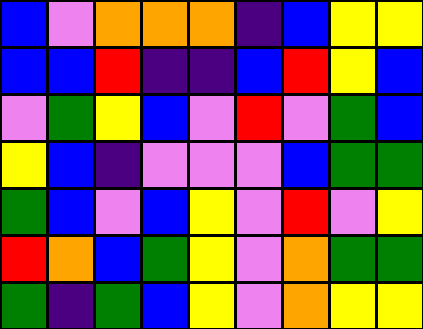[["blue", "violet", "orange", "orange", "orange", "indigo", "blue", "yellow", "yellow"], ["blue", "blue", "red", "indigo", "indigo", "blue", "red", "yellow", "blue"], ["violet", "green", "yellow", "blue", "violet", "red", "violet", "green", "blue"], ["yellow", "blue", "indigo", "violet", "violet", "violet", "blue", "green", "green"], ["green", "blue", "violet", "blue", "yellow", "violet", "red", "violet", "yellow"], ["red", "orange", "blue", "green", "yellow", "violet", "orange", "green", "green"], ["green", "indigo", "green", "blue", "yellow", "violet", "orange", "yellow", "yellow"]]